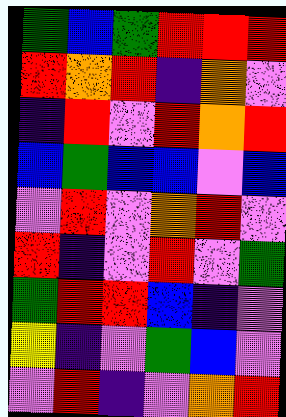[["green", "blue", "green", "red", "red", "red"], ["red", "orange", "red", "indigo", "orange", "violet"], ["indigo", "red", "violet", "red", "orange", "red"], ["blue", "green", "blue", "blue", "violet", "blue"], ["violet", "red", "violet", "orange", "red", "violet"], ["red", "indigo", "violet", "red", "violet", "green"], ["green", "red", "red", "blue", "indigo", "violet"], ["yellow", "indigo", "violet", "green", "blue", "violet"], ["violet", "red", "indigo", "violet", "orange", "red"]]